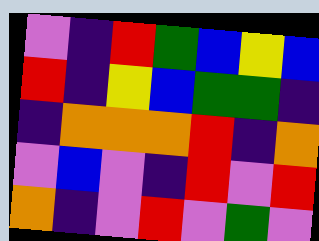[["violet", "indigo", "red", "green", "blue", "yellow", "blue"], ["red", "indigo", "yellow", "blue", "green", "green", "indigo"], ["indigo", "orange", "orange", "orange", "red", "indigo", "orange"], ["violet", "blue", "violet", "indigo", "red", "violet", "red"], ["orange", "indigo", "violet", "red", "violet", "green", "violet"]]